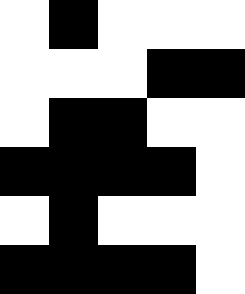[["white", "black", "white", "white", "white"], ["white", "white", "white", "black", "black"], ["white", "black", "black", "white", "white"], ["black", "black", "black", "black", "white"], ["white", "black", "white", "white", "white"], ["black", "black", "black", "black", "white"]]